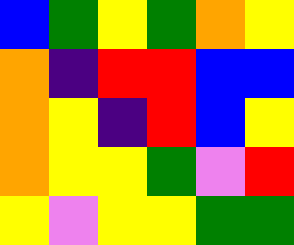[["blue", "green", "yellow", "green", "orange", "yellow"], ["orange", "indigo", "red", "red", "blue", "blue"], ["orange", "yellow", "indigo", "red", "blue", "yellow"], ["orange", "yellow", "yellow", "green", "violet", "red"], ["yellow", "violet", "yellow", "yellow", "green", "green"]]